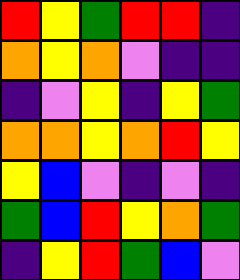[["red", "yellow", "green", "red", "red", "indigo"], ["orange", "yellow", "orange", "violet", "indigo", "indigo"], ["indigo", "violet", "yellow", "indigo", "yellow", "green"], ["orange", "orange", "yellow", "orange", "red", "yellow"], ["yellow", "blue", "violet", "indigo", "violet", "indigo"], ["green", "blue", "red", "yellow", "orange", "green"], ["indigo", "yellow", "red", "green", "blue", "violet"]]